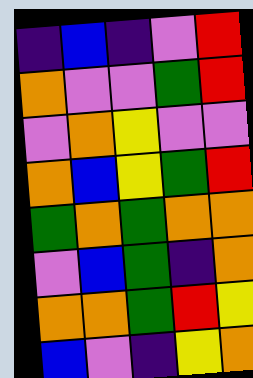[["indigo", "blue", "indigo", "violet", "red"], ["orange", "violet", "violet", "green", "red"], ["violet", "orange", "yellow", "violet", "violet"], ["orange", "blue", "yellow", "green", "red"], ["green", "orange", "green", "orange", "orange"], ["violet", "blue", "green", "indigo", "orange"], ["orange", "orange", "green", "red", "yellow"], ["blue", "violet", "indigo", "yellow", "orange"]]